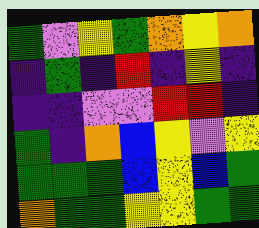[["green", "violet", "yellow", "green", "orange", "yellow", "orange"], ["indigo", "green", "indigo", "red", "indigo", "yellow", "indigo"], ["indigo", "indigo", "violet", "violet", "red", "red", "indigo"], ["green", "indigo", "orange", "blue", "yellow", "violet", "yellow"], ["green", "green", "green", "blue", "yellow", "blue", "green"], ["orange", "green", "green", "yellow", "yellow", "green", "green"]]